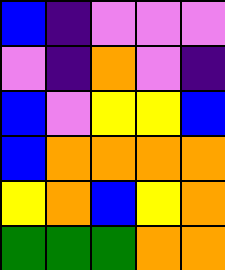[["blue", "indigo", "violet", "violet", "violet"], ["violet", "indigo", "orange", "violet", "indigo"], ["blue", "violet", "yellow", "yellow", "blue"], ["blue", "orange", "orange", "orange", "orange"], ["yellow", "orange", "blue", "yellow", "orange"], ["green", "green", "green", "orange", "orange"]]